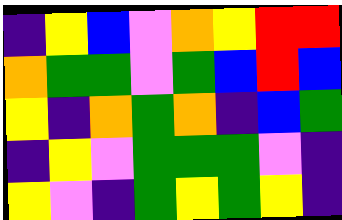[["indigo", "yellow", "blue", "violet", "orange", "yellow", "red", "red"], ["orange", "green", "green", "violet", "green", "blue", "red", "blue"], ["yellow", "indigo", "orange", "green", "orange", "indigo", "blue", "green"], ["indigo", "yellow", "violet", "green", "green", "green", "violet", "indigo"], ["yellow", "violet", "indigo", "green", "yellow", "green", "yellow", "indigo"]]